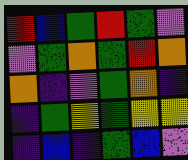[["red", "blue", "green", "red", "green", "violet"], ["violet", "green", "orange", "green", "red", "orange"], ["orange", "indigo", "violet", "green", "orange", "indigo"], ["indigo", "green", "yellow", "green", "yellow", "yellow"], ["indigo", "blue", "indigo", "green", "blue", "violet"]]